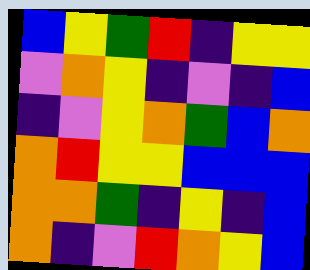[["blue", "yellow", "green", "red", "indigo", "yellow", "yellow"], ["violet", "orange", "yellow", "indigo", "violet", "indigo", "blue"], ["indigo", "violet", "yellow", "orange", "green", "blue", "orange"], ["orange", "red", "yellow", "yellow", "blue", "blue", "blue"], ["orange", "orange", "green", "indigo", "yellow", "indigo", "blue"], ["orange", "indigo", "violet", "red", "orange", "yellow", "blue"]]